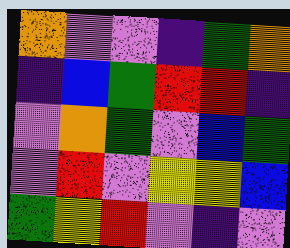[["orange", "violet", "violet", "indigo", "green", "orange"], ["indigo", "blue", "green", "red", "red", "indigo"], ["violet", "orange", "green", "violet", "blue", "green"], ["violet", "red", "violet", "yellow", "yellow", "blue"], ["green", "yellow", "red", "violet", "indigo", "violet"]]